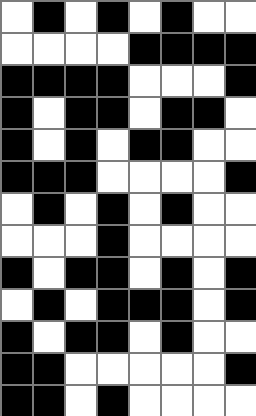[["white", "black", "white", "black", "white", "black", "white", "white"], ["white", "white", "white", "white", "black", "black", "black", "black"], ["black", "black", "black", "black", "white", "white", "white", "black"], ["black", "white", "black", "black", "white", "black", "black", "white"], ["black", "white", "black", "white", "black", "black", "white", "white"], ["black", "black", "black", "white", "white", "white", "white", "black"], ["white", "black", "white", "black", "white", "black", "white", "white"], ["white", "white", "white", "black", "white", "white", "white", "white"], ["black", "white", "black", "black", "white", "black", "white", "black"], ["white", "black", "white", "black", "black", "black", "white", "black"], ["black", "white", "black", "black", "white", "black", "white", "white"], ["black", "black", "white", "white", "white", "white", "white", "black"], ["black", "black", "white", "black", "white", "white", "white", "white"]]